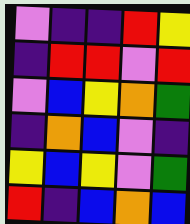[["violet", "indigo", "indigo", "red", "yellow"], ["indigo", "red", "red", "violet", "red"], ["violet", "blue", "yellow", "orange", "green"], ["indigo", "orange", "blue", "violet", "indigo"], ["yellow", "blue", "yellow", "violet", "green"], ["red", "indigo", "blue", "orange", "blue"]]